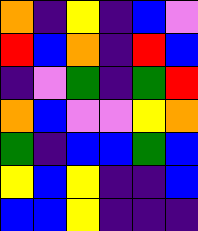[["orange", "indigo", "yellow", "indigo", "blue", "violet"], ["red", "blue", "orange", "indigo", "red", "blue"], ["indigo", "violet", "green", "indigo", "green", "red"], ["orange", "blue", "violet", "violet", "yellow", "orange"], ["green", "indigo", "blue", "blue", "green", "blue"], ["yellow", "blue", "yellow", "indigo", "indigo", "blue"], ["blue", "blue", "yellow", "indigo", "indigo", "indigo"]]